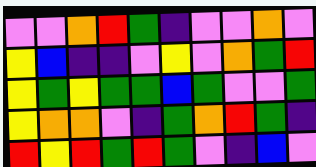[["violet", "violet", "orange", "red", "green", "indigo", "violet", "violet", "orange", "violet"], ["yellow", "blue", "indigo", "indigo", "violet", "yellow", "violet", "orange", "green", "red"], ["yellow", "green", "yellow", "green", "green", "blue", "green", "violet", "violet", "green"], ["yellow", "orange", "orange", "violet", "indigo", "green", "orange", "red", "green", "indigo"], ["red", "yellow", "red", "green", "red", "green", "violet", "indigo", "blue", "violet"]]